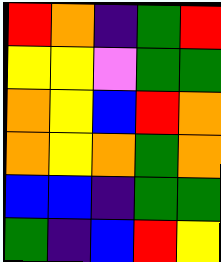[["red", "orange", "indigo", "green", "red"], ["yellow", "yellow", "violet", "green", "green"], ["orange", "yellow", "blue", "red", "orange"], ["orange", "yellow", "orange", "green", "orange"], ["blue", "blue", "indigo", "green", "green"], ["green", "indigo", "blue", "red", "yellow"]]